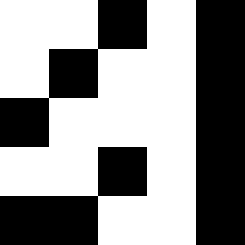[["white", "white", "black", "white", "black"], ["white", "black", "white", "white", "black"], ["black", "white", "white", "white", "black"], ["white", "white", "black", "white", "black"], ["black", "black", "white", "white", "black"]]